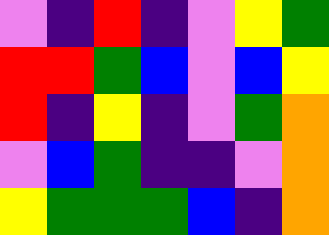[["violet", "indigo", "red", "indigo", "violet", "yellow", "green"], ["red", "red", "green", "blue", "violet", "blue", "yellow"], ["red", "indigo", "yellow", "indigo", "violet", "green", "orange"], ["violet", "blue", "green", "indigo", "indigo", "violet", "orange"], ["yellow", "green", "green", "green", "blue", "indigo", "orange"]]